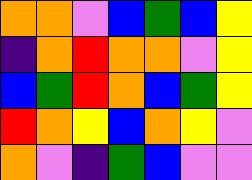[["orange", "orange", "violet", "blue", "green", "blue", "yellow"], ["indigo", "orange", "red", "orange", "orange", "violet", "yellow"], ["blue", "green", "red", "orange", "blue", "green", "yellow"], ["red", "orange", "yellow", "blue", "orange", "yellow", "violet"], ["orange", "violet", "indigo", "green", "blue", "violet", "violet"]]